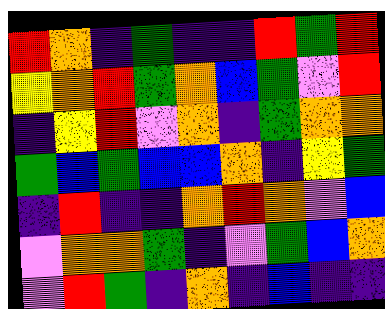[["red", "orange", "indigo", "green", "indigo", "indigo", "red", "green", "red"], ["yellow", "orange", "red", "green", "orange", "blue", "green", "violet", "red"], ["indigo", "yellow", "red", "violet", "orange", "indigo", "green", "orange", "orange"], ["green", "blue", "green", "blue", "blue", "orange", "indigo", "yellow", "green"], ["indigo", "red", "indigo", "indigo", "orange", "red", "orange", "violet", "blue"], ["violet", "orange", "orange", "green", "indigo", "violet", "green", "blue", "orange"], ["violet", "red", "green", "indigo", "orange", "indigo", "blue", "indigo", "indigo"]]